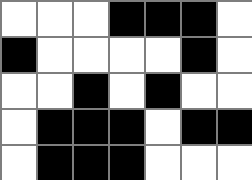[["white", "white", "white", "black", "black", "black", "white"], ["black", "white", "white", "white", "white", "black", "white"], ["white", "white", "black", "white", "black", "white", "white"], ["white", "black", "black", "black", "white", "black", "black"], ["white", "black", "black", "black", "white", "white", "white"]]